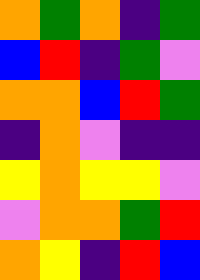[["orange", "green", "orange", "indigo", "green"], ["blue", "red", "indigo", "green", "violet"], ["orange", "orange", "blue", "red", "green"], ["indigo", "orange", "violet", "indigo", "indigo"], ["yellow", "orange", "yellow", "yellow", "violet"], ["violet", "orange", "orange", "green", "red"], ["orange", "yellow", "indigo", "red", "blue"]]